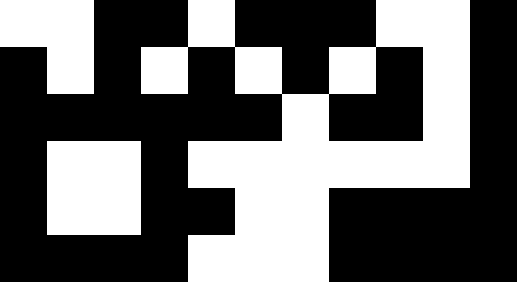[["white", "white", "black", "black", "white", "black", "black", "black", "white", "white", "black"], ["black", "white", "black", "white", "black", "white", "black", "white", "black", "white", "black"], ["black", "black", "black", "black", "black", "black", "white", "black", "black", "white", "black"], ["black", "white", "white", "black", "white", "white", "white", "white", "white", "white", "black"], ["black", "white", "white", "black", "black", "white", "white", "black", "black", "black", "black"], ["black", "black", "black", "black", "white", "white", "white", "black", "black", "black", "black"]]